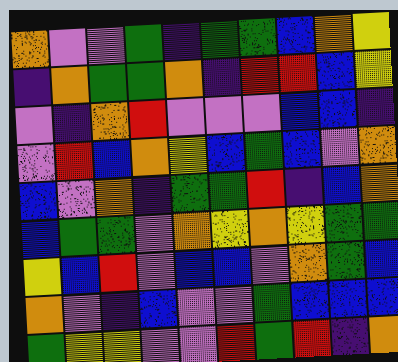[["orange", "violet", "violet", "green", "indigo", "green", "green", "blue", "orange", "yellow"], ["indigo", "orange", "green", "green", "orange", "indigo", "red", "red", "blue", "yellow"], ["violet", "indigo", "orange", "red", "violet", "violet", "violet", "blue", "blue", "indigo"], ["violet", "red", "blue", "orange", "yellow", "blue", "green", "blue", "violet", "orange"], ["blue", "violet", "orange", "indigo", "green", "green", "red", "indigo", "blue", "orange"], ["blue", "green", "green", "violet", "orange", "yellow", "orange", "yellow", "green", "green"], ["yellow", "blue", "red", "violet", "blue", "blue", "violet", "orange", "green", "blue"], ["orange", "violet", "indigo", "blue", "violet", "violet", "green", "blue", "blue", "blue"], ["green", "yellow", "yellow", "violet", "violet", "red", "green", "red", "indigo", "orange"]]